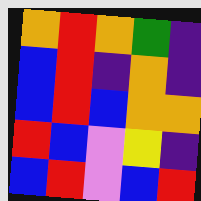[["orange", "red", "orange", "green", "indigo"], ["blue", "red", "indigo", "orange", "indigo"], ["blue", "red", "blue", "orange", "orange"], ["red", "blue", "violet", "yellow", "indigo"], ["blue", "red", "violet", "blue", "red"]]